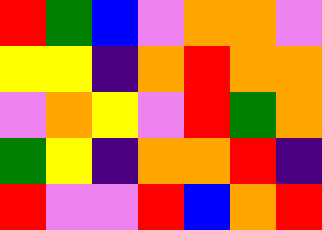[["red", "green", "blue", "violet", "orange", "orange", "violet"], ["yellow", "yellow", "indigo", "orange", "red", "orange", "orange"], ["violet", "orange", "yellow", "violet", "red", "green", "orange"], ["green", "yellow", "indigo", "orange", "orange", "red", "indigo"], ["red", "violet", "violet", "red", "blue", "orange", "red"]]